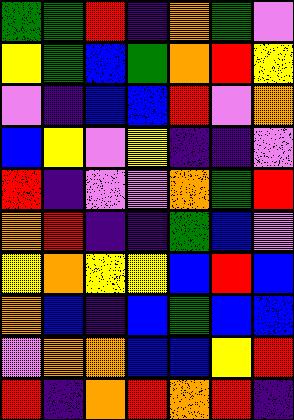[["green", "green", "red", "indigo", "orange", "green", "violet"], ["yellow", "green", "blue", "green", "orange", "red", "yellow"], ["violet", "indigo", "blue", "blue", "red", "violet", "orange"], ["blue", "yellow", "violet", "yellow", "indigo", "indigo", "violet"], ["red", "indigo", "violet", "violet", "orange", "green", "red"], ["orange", "red", "indigo", "indigo", "green", "blue", "violet"], ["yellow", "orange", "yellow", "yellow", "blue", "red", "blue"], ["orange", "blue", "indigo", "blue", "green", "blue", "blue"], ["violet", "orange", "orange", "blue", "blue", "yellow", "red"], ["red", "indigo", "orange", "red", "orange", "red", "indigo"]]